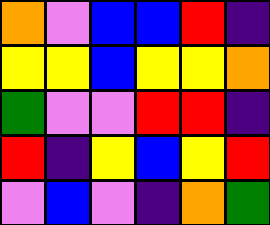[["orange", "violet", "blue", "blue", "red", "indigo"], ["yellow", "yellow", "blue", "yellow", "yellow", "orange"], ["green", "violet", "violet", "red", "red", "indigo"], ["red", "indigo", "yellow", "blue", "yellow", "red"], ["violet", "blue", "violet", "indigo", "orange", "green"]]